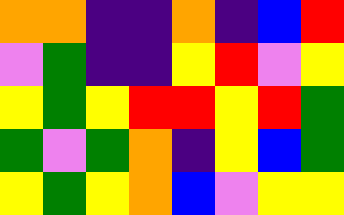[["orange", "orange", "indigo", "indigo", "orange", "indigo", "blue", "red"], ["violet", "green", "indigo", "indigo", "yellow", "red", "violet", "yellow"], ["yellow", "green", "yellow", "red", "red", "yellow", "red", "green"], ["green", "violet", "green", "orange", "indigo", "yellow", "blue", "green"], ["yellow", "green", "yellow", "orange", "blue", "violet", "yellow", "yellow"]]